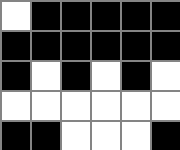[["white", "black", "black", "black", "black", "black"], ["black", "black", "black", "black", "black", "black"], ["black", "white", "black", "white", "black", "white"], ["white", "white", "white", "white", "white", "white"], ["black", "black", "white", "white", "white", "black"]]